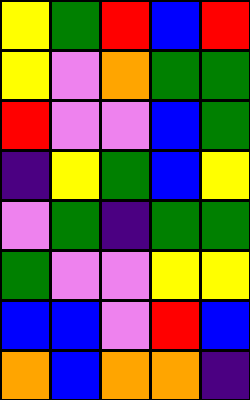[["yellow", "green", "red", "blue", "red"], ["yellow", "violet", "orange", "green", "green"], ["red", "violet", "violet", "blue", "green"], ["indigo", "yellow", "green", "blue", "yellow"], ["violet", "green", "indigo", "green", "green"], ["green", "violet", "violet", "yellow", "yellow"], ["blue", "blue", "violet", "red", "blue"], ["orange", "blue", "orange", "orange", "indigo"]]